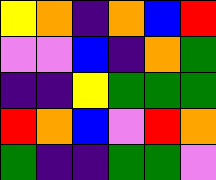[["yellow", "orange", "indigo", "orange", "blue", "red"], ["violet", "violet", "blue", "indigo", "orange", "green"], ["indigo", "indigo", "yellow", "green", "green", "green"], ["red", "orange", "blue", "violet", "red", "orange"], ["green", "indigo", "indigo", "green", "green", "violet"]]